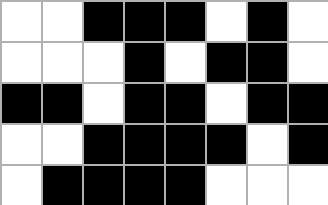[["white", "white", "black", "black", "black", "white", "black", "white"], ["white", "white", "white", "black", "white", "black", "black", "white"], ["black", "black", "white", "black", "black", "white", "black", "black"], ["white", "white", "black", "black", "black", "black", "white", "black"], ["white", "black", "black", "black", "black", "white", "white", "white"]]